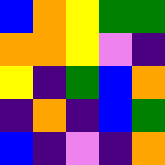[["blue", "orange", "yellow", "green", "green"], ["orange", "orange", "yellow", "violet", "indigo"], ["yellow", "indigo", "green", "blue", "orange"], ["indigo", "orange", "indigo", "blue", "green"], ["blue", "indigo", "violet", "indigo", "orange"]]